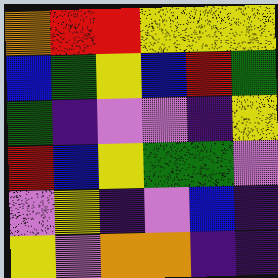[["orange", "red", "red", "yellow", "yellow", "yellow"], ["blue", "green", "yellow", "blue", "red", "green"], ["green", "indigo", "violet", "violet", "indigo", "yellow"], ["red", "blue", "yellow", "green", "green", "violet"], ["violet", "yellow", "indigo", "violet", "blue", "indigo"], ["yellow", "violet", "orange", "orange", "indigo", "indigo"]]